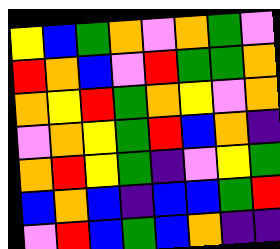[["yellow", "blue", "green", "orange", "violet", "orange", "green", "violet"], ["red", "orange", "blue", "violet", "red", "green", "green", "orange"], ["orange", "yellow", "red", "green", "orange", "yellow", "violet", "orange"], ["violet", "orange", "yellow", "green", "red", "blue", "orange", "indigo"], ["orange", "red", "yellow", "green", "indigo", "violet", "yellow", "green"], ["blue", "orange", "blue", "indigo", "blue", "blue", "green", "red"], ["violet", "red", "blue", "green", "blue", "orange", "indigo", "indigo"]]